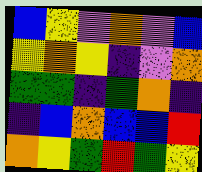[["blue", "yellow", "violet", "orange", "violet", "blue"], ["yellow", "orange", "yellow", "indigo", "violet", "orange"], ["green", "green", "indigo", "green", "orange", "indigo"], ["indigo", "blue", "orange", "blue", "blue", "red"], ["orange", "yellow", "green", "red", "green", "yellow"]]